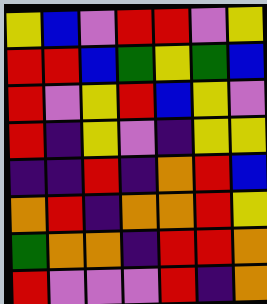[["yellow", "blue", "violet", "red", "red", "violet", "yellow"], ["red", "red", "blue", "green", "yellow", "green", "blue"], ["red", "violet", "yellow", "red", "blue", "yellow", "violet"], ["red", "indigo", "yellow", "violet", "indigo", "yellow", "yellow"], ["indigo", "indigo", "red", "indigo", "orange", "red", "blue"], ["orange", "red", "indigo", "orange", "orange", "red", "yellow"], ["green", "orange", "orange", "indigo", "red", "red", "orange"], ["red", "violet", "violet", "violet", "red", "indigo", "orange"]]